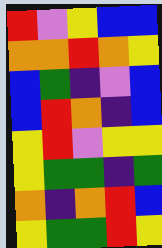[["red", "violet", "yellow", "blue", "blue"], ["orange", "orange", "red", "orange", "yellow"], ["blue", "green", "indigo", "violet", "blue"], ["blue", "red", "orange", "indigo", "blue"], ["yellow", "red", "violet", "yellow", "yellow"], ["yellow", "green", "green", "indigo", "green"], ["orange", "indigo", "orange", "red", "blue"], ["yellow", "green", "green", "red", "yellow"]]